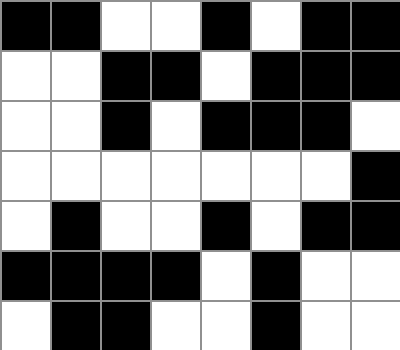[["black", "black", "white", "white", "black", "white", "black", "black"], ["white", "white", "black", "black", "white", "black", "black", "black"], ["white", "white", "black", "white", "black", "black", "black", "white"], ["white", "white", "white", "white", "white", "white", "white", "black"], ["white", "black", "white", "white", "black", "white", "black", "black"], ["black", "black", "black", "black", "white", "black", "white", "white"], ["white", "black", "black", "white", "white", "black", "white", "white"]]